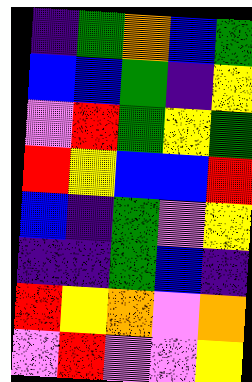[["indigo", "green", "orange", "blue", "green"], ["blue", "blue", "green", "indigo", "yellow"], ["violet", "red", "green", "yellow", "green"], ["red", "yellow", "blue", "blue", "red"], ["blue", "indigo", "green", "violet", "yellow"], ["indigo", "indigo", "green", "blue", "indigo"], ["red", "yellow", "orange", "violet", "orange"], ["violet", "red", "violet", "violet", "yellow"]]